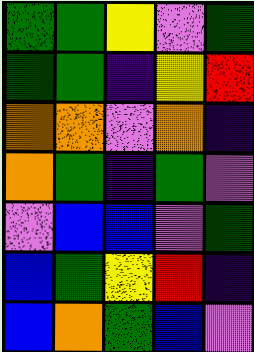[["green", "green", "yellow", "violet", "green"], ["green", "green", "indigo", "yellow", "red"], ["orange", "orange", "violet", "orange", "indigo"], ["orange", "green", "indigo", "green", "violet"], ["violet", "blue", "blue", "violet", "green"], ["blue", "green", "yellow", "red", "indigo"], ["blue", "orange", "green", "blue", "violet"]]